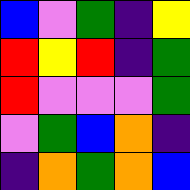[["blue", "violet", "green", "indigo", "yellow"], ["red", "yellow", "red", "indigo", "green"], ["red", "violet", "violet", "violet", "green"], ["violet", "green", "blue", "orange", "indigo"], ["indigo", "orange", "green", "orange", "blue"]]